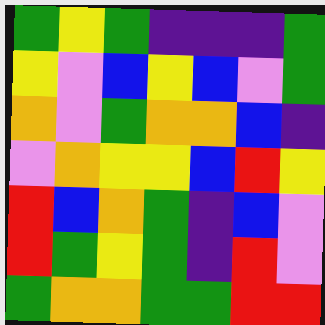[["green", "yellow", "green", "indigo", "indigo", "indigo", "green"], ["yellow", "violet", "blue", "yellow", "blue", "violet", "green"], ["orange", "violet", "green", "orange", "orange", "blue", "indigo"], ["violet", "orange", "yellow", "yellow", "blue", "red", "yellow"], ["red", "blue", "orange", "green", "indigo", "blue", "violet"], ["red", "green", "yellow", "green", "indigo", "red", "violet"], ["green", "orange", "orange", "green", "green", "red", "red"]]